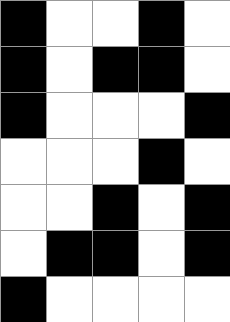[["black", "white", "white", "black", "white"], ["black", "white", "black", "black", "white"], ["black", "white", "white", "white", "black"], ["white", "white", "white", "black", "white"], ["white", "white", "black", "white", "black"], ["white", "black", "black", "white", "black"], ["black", "white", "white", "white", "white"]]